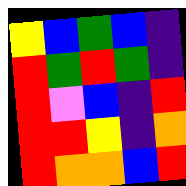[["yellow", "blue", "green", "blue", "indigo"], ["red", "green", "red", "green", "indigo"], ["red", "violet", "blue", "indigo", "red"], ["red", "red", "yellow", "indigo", "orange"], ["red", "orange", "orange", "blue", "red"]]